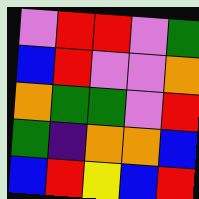[["violet", "red", "red", "violet", "green"], ["blue", "red", "violet", "violet", "orange"], ["orange", "green", "green", "violet", "red"], ["green", "indigo", "orange", "orange", "blue"], ["blue", "red", "yellow", "blue", "red"]]